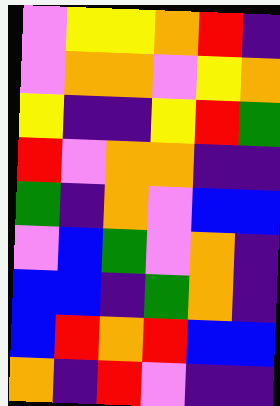[["violet", "yellow", "yellow", "orange", "red", "indigo"], ["violet", "orange", "orange", "violet", "yellow", "orange"], ["yellow", "indigo", "indigo", "yellow", "red", "green"], ["red", "violet", "orange", "orange", "indigo", "indigo"], ["green", "indigo", "orange", "violet", "blue", "blue"], ["violet", "blue", "green", "violet", "orange", "indigo"], ["blue", "blue", "indigo", "green", "orange", "indigo"], ["blue", "red", "orange", "red", "blue", "blue"], ["orange", "indigo", "red", "violet", "indigo", "indigo"]]